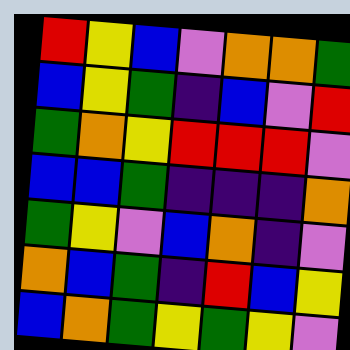[["red", "yellow", "blue", "violet", "orange", "orange", "green"], ["blue", "yellow", "green", "indigo", "blue", "violet", "red"], ["green", "orange", "yellow", "red", "red", "red", "violet"], ["blue", "blue", "green", "indigo", "indigo", "indigo", "orange"], ["green", "yellow", "violet", "blue", "orange", "indigo", "violet"], ["orange", "blue", "green", "indigo", "red", "blue", "yellow"], ["blue", "orange", "green", "yellow", "green", "yellow", "violet"]]